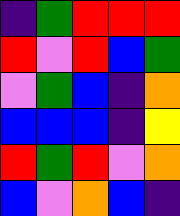[["indigo", "green", "red", "red", "red"], ["red", "violet", "red", "blue", "green"], ["violet", "green", "blue", "indigo", "orange"], ["blue", "blue", "blue", "indigo", "yellow"], ["red", "green", "red", "violet", "orange"], ["blue", "violet", "orange", "blue", "indigo"]]